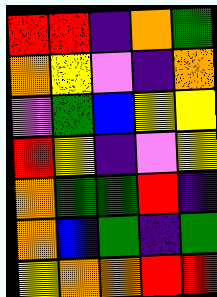[["red", "red", "indigo", "orange", "green"], ["orange", "yellow", "violet", "indigo", "orange"], ["violet", "green", "blue", "yellow", "yellow"], ["red", "yellow", "indigo", "violet", "yellow"], ["orange", "green", "green", "red", "indigo"], ["orange", "blue", "green", "indigo", "green"], ["yellow", "orange", "orange", "red", "red"]]